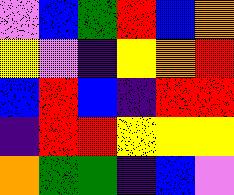[["violet", "blue", "green", "red", "blue", "orange"], ["yellow", "violet", "indigo", "yellow", "orange", "red"], ["blue", "red", "blue", "indigo", "red", "red"], ["indigo", "red", "red", "yellow", "yellow", "yellow"], ["orange", "green", "green", "indigo", "blue", "violet"]]